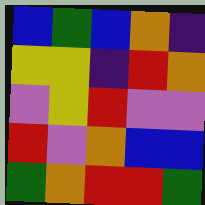[["blue", "green", "blue", "orange", "indigo"], ["yellow", "yellow", "indigo", "red", "orange"], ["violet", "yellow", "red", "violet", "violet"], ["red", "violet", "orange", "blue", "blue"], ["green", "orange", "red", "red", "green"]]